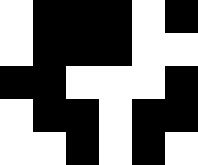[["white", "black", "black", "black", "white", "black"], ["white", "black", "black", "black", "white", "white"], ["black", "black", "white", "white", "white", "black"], ["white", "black", "black", "white", "black", "black"], ["white", "white", "black", "white", "black", "white"]]